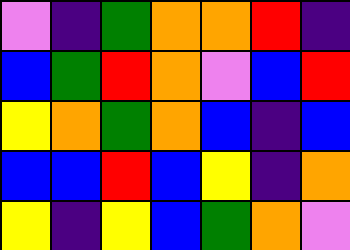[["violet", "indigo", "green", "orange", "orange", "red", "indigo"], ["blue", "green", "red", "orange", "violet", "blue", "red"], ["yellow", "orange", "green", "orange", "blue", "indigo", "blue"], ["blue", "blue", "red", "blue", "yellow", "indigo", "orange"], ["yellow", "indigo", "yellow", "blue", "green", "orange", "violet"]]